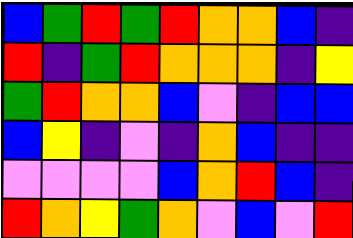[["blue", "green", "red", "green", "red", "orange", "orange", "blue", "indigo"], ["red", "indigo", "green", "red", "orange", "orange", "orange", "indigo", "yellow"], ["green", "red", "orange", "orange", "blue", "violet", "indigo", "blue", "blue"], ["blue", "yellow", "indigo", "violet", "indigo", "orange", "blue", "indigo", "indigo"], ["violet", "violet", "violet", "violet", "blue", "orange", "red", "blue", "indigo"], ["red", "orange", "yellow", "green", "orange", "violet", "blue", "violet", "red"]]